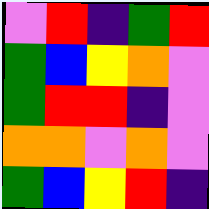[["violet", "red", "indigo", "green", "red"], ["green", "blue", "yellow", "orange", "violet"], ["green", "red", "red", "indigo", "violet"], ["orange", "orange", "violet", "orange", "violet"], ["green", "blue", "yellow", "red", "indigo"]]